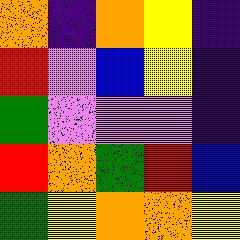[["orange", "indigo", "orange", "yellow", "indigo"], ["red", "violet", "blue", "yellow", "indigo"], ["green", "violet", "violet", "violet", "indigo"], ["red", "orange", "green", "red", "blue"], ["green", "yellow", "orange", "orange", "yellow"]]